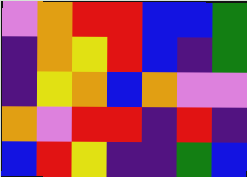[["violet", "orange", "red", "red", "blue", "blue", "green"], ["indigo", "orange", "yellow", "red", "blue", "indigo", "green"], ["indigo", "yellow", "orange", "blue", "orange", "violet", "violet"], ["orange", "violet", "red", "red", "indigo", "red", "indigo"], ["blue", "red", "yellow", "indigo", "indigo", "green", "blue"]]